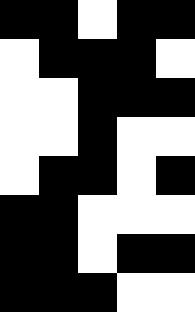[["black", "black", "white", "black", "black"], ["white", "black", "black", "black", "white"], ["white", "white", "black", "black", "black"], ["white", "white", "black", "white", "white"], ["white", "black", "black", "white", "black"], ["black", "black", "white", "white", "white"], ["black", "black", "white", "black", "black"], ["black", "black", "black", "white", "white"]]